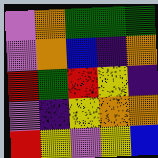[["violet", "orange", "green", "green", "green"], ["violet", "orange", "blue", "indigo", "orange"], ["red", "green", "red", "yellow", "indigo"], ["violet", "indigo", "yellow", "orange", "orange"], ["red", "yellow", "violet", "yellow", "blue"]]